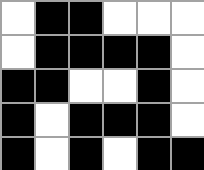[["white", "black", "black", "white", "white", "white"], ["white", "black", "black", "black", "black", "white"], ["black", "black", "white", "white", "black", "white"], ["black", "white", "black", "black", "black", "white"], ["black", "white", "black", "white", "black", "black"]]